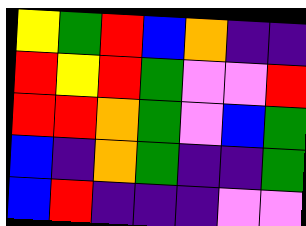[["yellow", "green", "red", "blue", "orange", "indigo", "indigo"], ["red", "yellow", "red", "green", "violet", "violet", "red"], ["red", "red", "orange", "green", "violet", "blue", "green"], ["blue", "indigo", "orange", "green", "indigo", "indigo", "green"], ["blue", "red", "indigo", "indigo", "indigo", "violet", "violet"]]